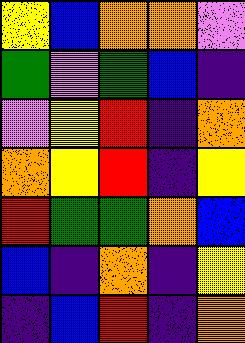[["yellow", "blue", "orange", "orange", "violet"], ["green", "violet", "green", "blue", "indigo"], ["violet", "yellow", "red", "indigo", "orange"], ["orange", "yellow", "red", "indigo", "yellow"], ["red", "green", "green", "orange", "blue"], ["blue", "indigo", "orange", "indigo", "yellow"], ["indigo", "blue", "red", "indigo", "orange"]]